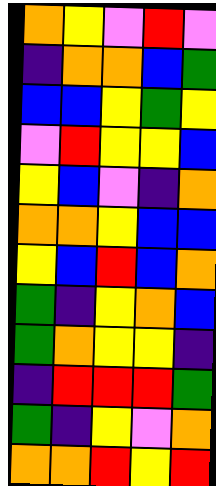[["orange", "yellow", "violet", "red", "violet"], ["indigo", "orange", "orange", "blue", "green"], ["blue", "blue", "yellow", "green", "yellow"], ["violet", "red", "yellow", "yellow", "blue"], ["yellow", "blue", "violet", "indigo", "orange"], ["orange", "orange", "yellow", "blue", "blue"], ["yellow", "blue", "red", "blue", "orange"], ["green", "indigo", "yellow", "orange", "blue"], ["green", "orange", "yellow", "yellow", "indigo"], ["indigo", "red", "red", "red", "green"], ["green", "indigo", "yellow", "violet", "orange"], ["orange", "orange", "red", "yellow", "red"]]